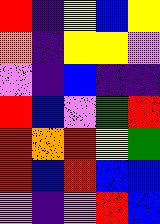[["red", "indigo", "yellow", "blue", "yellow"], ["orange", "indigo", "yellow", "yellow", "violet"], ["violet", "indigo", "blue", "indigo", "indigo"], ["red", "blue", "violet", "green", "red"], ["red", "orange", "red", "yellow", "green"], ["red", "blue", "red", "blue", "blue"], ["violet", "indigo", "violet", "red", "blue"]]